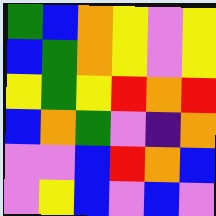[["green", "blue", "orange", "yellow", "violet", "yellow"], ["blue", "green", "orange", "yellow", "violet", "yellow"], ["yellow", "green", "yellow", "red", "orange", "red"], ["blue", "orange", "green", "violet", "indigo", "orange"], ["violet", "violet", "blue", "red", "orange", "blue"], ["violet", "yellow", "blue", "violet", "blue", "violet"]]